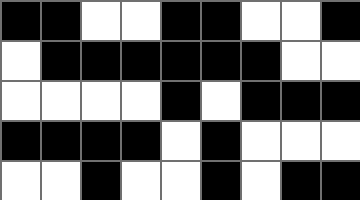[["black", "black", "white", "white", "black", "black", "white", "white", "black"], ["white", "black", "black", "black", "black", "black", "black", "white", "white"], ["white", "white", "white", "white", "black", "white", "black", "black", "black"], ["black", "black", "black", "black", "white", "black", "white", "white", "white"], ["white", "white", "black", "white", "white", "black", "white", "black", "black"]]